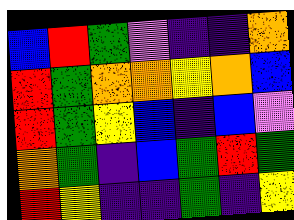[["blue", "red", "green", "violet", "indigo", "indigo", "orange"], ["red", "green", "orange", "orange", "yellow", "orange", "blue"], ["red", "green", "yellow", "blue", "indigo", "blue", "violet"], ["orange", "green", "indigo", "blue", "green", "red", "green"], ["red", "yellow", "indigo", "indigo", "green", "indigo", "yellow"]]